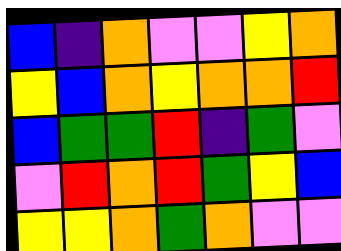[["blue", "indigo", "orange", "violet", "violet", "yellow", "orange"], ["yellow", "blue", "orange", "yellow", "orange", "orange", "red"], ["blue", "green", "green", "red", "indigo", "green", "violet"], ["violet", "red", "orange", "red", "green", "yellow", "blue"], ["yellow", "yellow", "orange", "green", "orange", "violet", "violet"]]